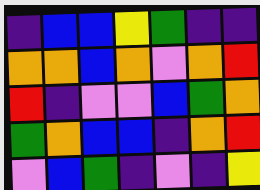[["indigo", "blue", "blue", "yellow", "green", "indigo", "indigo"], ["orange", "orange", "blue", "orange", "violet", "orange", "red"], ["red", "indigo", "violet", "violet", "blue", "green", "orange"], ["green", "orange", "blue", "blue", "indigo", "orange", "red"], ["violet", "blue", "green", "indigo", "violet", "indigo", "yellow"]]